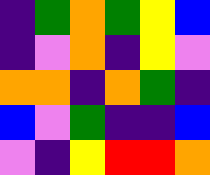[["indigo", "green", "orange", "green", "yellow", "blue"], ["indigo", "violet", "orange", "indigo", "yellow", "violet"], ["orange", "orange", "indigo", "orange", "green", "indigo"], ["blue", "violet", "green", "indigo", "indigo", "blue"], ["violet", "indigo", "yellow", "red", "red", "orange"]]